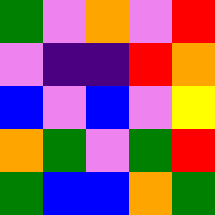[["green", "violet", "orange", "violet", "red"], ["violet", "indigo", "indigo", "red", "orange"], ["blue", "violet", "blue", "violet", "yellow"], ["orange", "green", "violet", "green", "red"], ["green", "blue", "blue", "orange", "green"]]